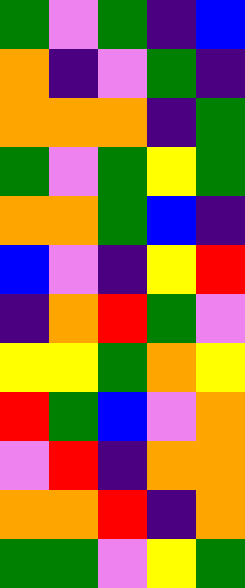[["green", "violet", "green", "indigo", "blue"], ["orange", "indigo", "violet", "green", "indigo"], ["orange", "orange", "orange", "indigo", "green"], ["green", "violet", "green", "yellow", "green"], ["orange", "orange", "green", "blue", "indigo"], ["blue", "violet", "indigo", "yellow", "red"], ["indigo", "orange", "red", "green", "violet"], ["yellow", "yellow", "green", "orange", "yellow"], ["red", "green", "blue", "violet", "orange"], ["violet", "red", "indigo", "orange", "orange"], ["orange", "orange", "red", "indigo", "orange"], ["green", "green", "violet", "yellow", "green"]]